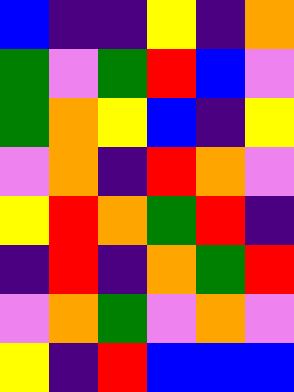[["blue", "indigo", "indigo", "yellow", "indigo", "orange"], ["green", "violet", "green", "red", "blue", "violet"], ["green", "orange", "yellow", "blue", "indigo", "yellow"], ["violet", "orange", "indigo", "red", "orange", "violet"], ["yellow", "red", "orange", "green", "red", "indigo"], ["indigo", "red", "indigo", "orange", "green", "red"], ["violet", "orange", "green", "violet", "orange", "violet"], ["yellow", "indigo", "red", "blue", "blue", "blue"]]